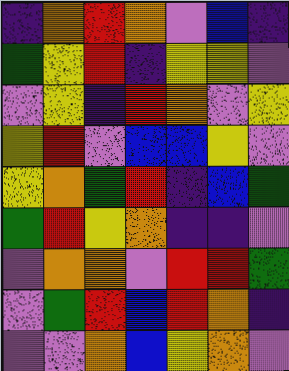[["indigo", "orange", "red", "orange", "violet", "blue", "indigo"], ["green", "yellow", "red", "indigo", "yellow", "yellow", "violet"], ["violet", "yellow", "indigo", "red", "orange", "violet", "yellow"], ["yellow", "red", "violet", "blue", "blue", "yellow", "violet"], ["yellow", "orange", "green", "red", "indigo", "blue", "green"], ["green", "red", "yellow", "orange", "indigo", "indigo", "violet"], ["violet", "orange", "orange", "violet", "red", "red", "green"], ["violet", "green", "red", "blue", "red", "orange", "indigo"], ["violet", "violet", "orange", "blue", "yellow", "orange", "violet"]]